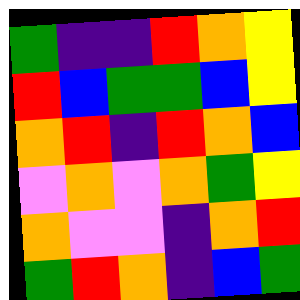[["green", "indigo", "indigo", "red", "orange", "yellow"], ["red", "blue", "green", "green", "blue", "yellow"], ["orange", "red", "indigo", "red", "orange", "blue"], ["violet", "orange", "violet", "orange", "green", "yellow"], ["orange", "violet", "violet", "indigo", "orange", "red"], ["green", "red", "orange", "indigo", "blue", "green"]]